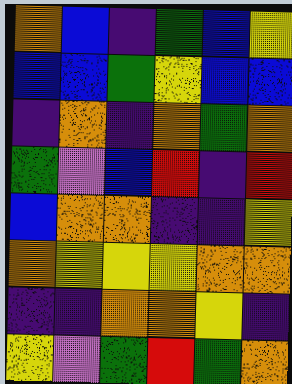[["orange", "blue", "indigo", "green", "blue", "yellow"], ["blue", "blue", "green", "yellow", "blue", "blue"], ["indigo", "orange", "indigo", "orange", "green", "orange"], ["green", "violet", "blue", "red", "indigo", "red"], ["blue", "orange", "orange", "indigo", "indigo", "yellow"], ["orange", "yellow", "yellow", "yellow", "orange", "orange"], ["indigo", "indigo", "orange", "orange", "yellow", "indigo"], ["yellow", "violet", "green", "red", "green", "orange"]]